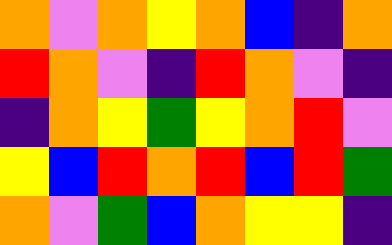[["orange", "violet", "orange", "yellow", "orange", "blue", "indigo", "orange"], ["red", "orange", "violet", "indigo", "red", "orange", "violet", "indigo"], ["indigo", "orange", "yellow", "green", "yellow", "orange", "red", "violet"], ["yellow", "blue", "red", "orange", "red", "blue", "red", "green"], ["orange", "violet", "green", "blue", "orange", "yellow", "yellow", "indigo"]]